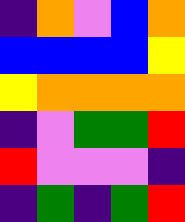[["indigo", "orange", "violet", "blue", "orange"], ["blue", "blue", "blue", "blue", "yellow"], ["yellow", "orange", "orange", "orange", "orange"], ["indigo", "violet", "green", "green", "red"], ["red", "violet", "violet", "violet", "indigo"], ["indigo", "green", "indigo", "green", "red"]]